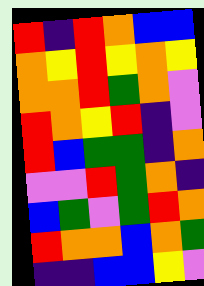[["red", "indigo", "red", "orange", "blue", "blue"], ["orange", "yellow", "red", "yellow", "orange", "yellow"], ["orange", "orange", "red", "green", "orange", "violet"], ["red", "orange", "yellow", "red", "indigo", "violet"], ["red", "blue", "green", "green", "indigo", "orange"], ["violet", "violet", "red", "green", "orange", "indigo"], ["blue", "green", "violet", "green", "red", "orange"], ["red", "orange", "orange", "blue", "orange", "green"], ["indigo", "indigo", "blue", "blue", "yellow", "violet"]]